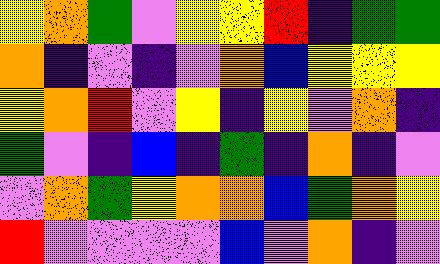[["yellow", "orange", "green", "violet", "yellow", "yellow", "red", "indigo", "green", "green"], ["orange", "indigo", "violet", "indigo", "violet", "orange", "blue", "yellow", "yellow", "yellow"], ["yellow", "orange", "red", "violet", "yellow", "indigo", "yellow", "violet", "orange", "indigo"], ["green", "violet", "indigo", "blue", "indigo", "green", "indigo", "orange", "indigo", "violet"], ["violet", "orange", "green", "yellow", "orange", "orange", "blue", "green", "orange", "yellow"], ["red", "violet", "violet", "violet", "violet", "blue", "violet", "orange", "indigo", "violet"]]